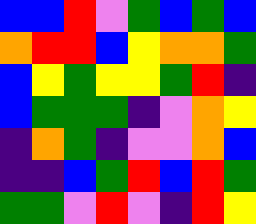[["blue", "blue", "red", "violet", "green", "blue", "green", "blue"], ["orange", "red", "red", "blue", "yellow", "orange", "orange", "green"], ["blue", "yellow", "green", "yellow", "yellow", "green", "red", "indigo"], ["blue", "green", "green", "green", "indigo", "violet", "orange", "yellow"], ["indigo", "orange", "green", "indigo", "violet", "violet", "orange", "blue"], ["indigo", "indigo", "blue", "green", "red", "blue", "red", "green"], ["green", "green", "violet", "red", "violet", "indigo", "red", "yellow"]]